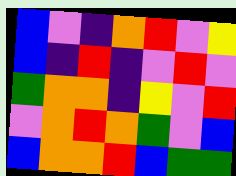[["blue", "violet", "indigo", "orange", "red", "violet", "yellow"], ["blue", "indigo", "red", "indigo", "violet", "red", "violet"], ["green", "orange", "orange", "indigo", "yellow", "violet", "red"], ["violet", "orange", "red", "orange", "green", "violet", "blue"], ["blue", "orange", "orange", "red", "blue", "green", "green"]]